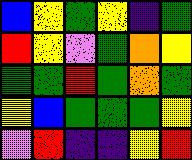[["blue", "yellow", "green", "yellow", "indigo", "green"], ["red", "yellow", "violet", "green", "orange", "yellow"], ["green", "green", "red", "green", "orange", "green"], ["yellow", "blue", "green", "green", "green", "yellow"], ["violet", "red", "indigo", "indigo", "yellow", "red"]]